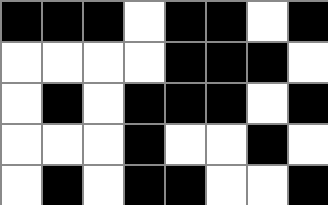[["black", "black", "black", "white", "black", "black", "white", "black"], ["white", "white", "white", "white", "black", "black", "black", "white"], ["white", "black", "white", "black", "black", "black", "white", "black"], ["white", "white", "white", "black", "white", "white", "black", "white"], ["white", "black", "white", "black", "black", "white", "white", "black"]]